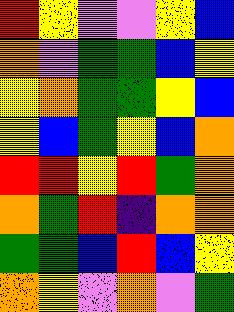[["red", "yellow", "violet", "violet", "yellow", "blue"], ["orange", "violet", "green", "green", "blue", "yellow"], ["yellow", "orange", "green", "green", "yellow", "blue"], ["yellow", "blue", "green", "yellow", "blue", "orange"], ["red", "red", "yellow", "red", "green", "orange"], ["orange", "green", "red", "indigo", "orange", "orange"], ["green", "green", "blue", "red", "blue", "yellow"], ["orange", "yellow", "violet", "orange", "violet", "green"]]